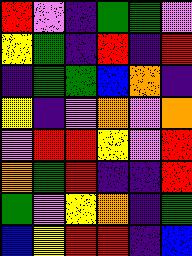[["red", "violet", "indigo", "green", "green", "violet"], ["yellow", "green", "indigo", "red", "indigo", "red"], ["indigo", "green", "green", "blue", "orange", "indigo"], ["yellow", "indigo", "violet", "orange", "violet", "orange"], ["violet", "red", "red", "yellow", "violet", "red"], ["orange", "green", "red", "indigo", "indigo", "red"], ["green", "violet", "yellow", "orange", "indigo", "green"], ["blue", "yellow", "red", "red", "indigo", "blue"]]